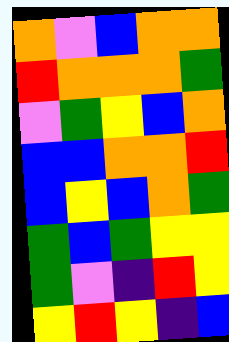[["orange", "violet", "blue", "orange", "orange"], ["red", "orange", "orange", "orange", "green"], ["violet", "green", "yellow", "blue", "orange"], ["blue", "blue", "orange", "orange", "red"], ["blue", "yellow", "blue", "orange", "green"], ["green", "blue", "green", "yellow", "yellow"], ["green", "violet", "indigo", "red", "yellow"], ["yellow", "red", "yellow", "indigo", "blue"]]